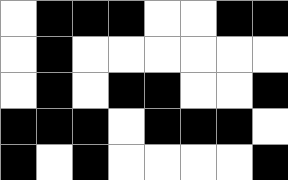[["white", "black", "black", "black", "white", "white", "black", "black"], ["white", "black", "white", "white", "white", "white", "white", "white"], ["white", "black", "white", "black", "black", "white", "white", "black"], ["black", "black", "black", "white", "black", "black", "black", "white"], ["black", "white", "black", "white", "white", "white", "white", "black"]]